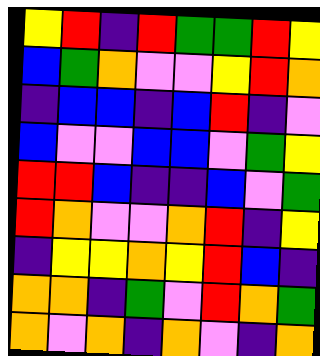[["yellow", "red", "indigo", "red", "green", "green", "red", "yellow"], ["blue", "green", "orange", "violet", "violet", "yellow", "red", "orange"], ["indigo", "blue", "blue", "indigo", "blue", "red", "indigo", "violet"], ["blue", "violet", "violet", "blue", "blue", "violet", "green", "yellow"], ["red", "red", "blue", "indigo", "indigo", "blue", "violet", "green"], ["red", "orange", "violet", "violet", "orange", "red", "indigo", "yellow"], ["indigo", "yellow", "yellow", "orange", "yellow", "red", "blue", "indigo"], ["orange", "orange", "indigo", "green", "violet", "red", "orange", "green"], ["orange", "violet", "orange", "indigo", "orange", "violet", "indigo", "orange"]]